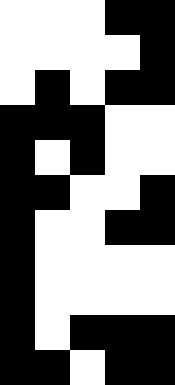[["white", "white", "white", "black", "black"], ["white", "white", "white", "white", "black"], ["white", "black", "white", "black", "black"], ["black", "black", "black", "white", "white"], ["black", "white", "black", "white", "white"], ["black", "black", "white", "white", "black"], ["black", "white", "white", "black", "black"], ["black", "white", "white", "white", "white"], ["black", "white", "white", "white", "white"], ["black", "white", "black", "black", "black"], ["black", "black", "white", "black", "black"]]